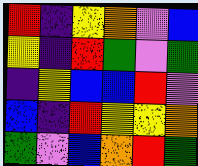[["red", "indigo", "yellow", "orange", "violet", "blue"], ["yellow", "indigo", "red", "green", "violet", "green"], ["indigo", "yellow", "blue", "blue", "red", "violet"], ["blue", "indigo", "red", "yellow", "yellow", "orange"], ["green", "violet", "blue", "orange", "red", "green"]]